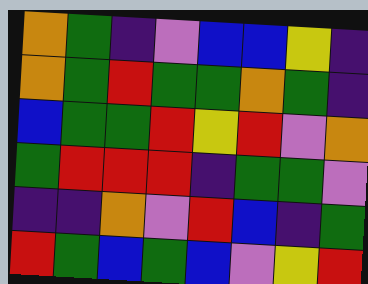[["orange", "green", "indigo", "violet", "blue", "blue", "yellow", "indigo"], ["orange", "green", "red", "green", "green", "orange", "green", "indigo"], ["blue", "green", "green", "red", "yellow", "red", "violet", "orange"], ["green", "red", "red", "red", "indigo", "green", "green", "violet"], ["indigo", "indigo", "orange", "violet", "red", "blue", "indigo", "green"], ["red", "green", "blue", "green", "blue", "violet", "yellow", "red"]]